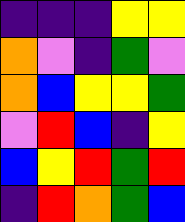[["indigo", "indigo", "indigo", "yellow", "yellow"], ["orange", "violet", "indigo", "green", "violet"], ["orange", "blue", "yellow", "yellow", "green"], ["violet", "red", "blue", "indigo", "yellow"], ["blue", "yellow", "red", "green", "red"], ["indigo", "red", "orange", "green", "blue"]]